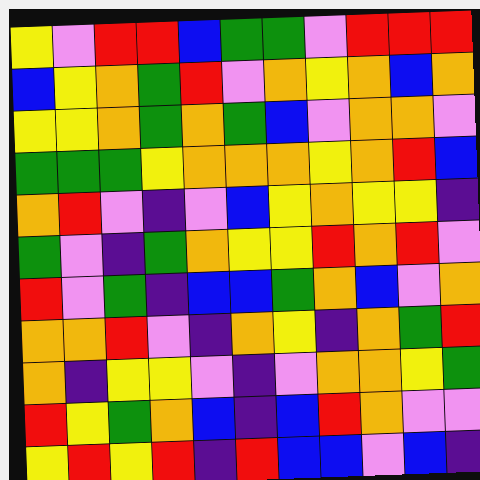[["yellow", "violet", "red", "red", "blue", "green", "green", "violet", "red", "red", "red"], ["blue", "yellow", "orange", "green", "red", "violet", "orange", "yellow", "orange", "blue", "orange"], ["yellow", "yellow", "orange", "green", "orange", "green", "blue", "violet", "orange", "orange", "violet"], ["green", "green", "green", "yellow", "orange", "orange", "orange", "yellow", "orange", "red", "blue"], ["orange", "red", "violet", "indigo", "violet", "blue", "yellow", "orange", "yellow", "yellow", "indigo"], ["green", "violet", "indigo", "green", "orange", "yellow", "yellow", "red", "orange", "red", "violet"], ["red", "violet", "green", "indigo", "blue", "blue", "green", "orange", "blue", "violet", "orange"], ["orange", "orange", "red", "violet", "indigo", "orange", "yellow", "indigo", "orange", "green", "red"], ["orange", "indigo", "yellow", "yellow", "violet", "indigo", "violet", "orange", "orange", "yellow", "green"], ["red", "yellow", "green", "orange", "blue", "indigo", "blue", "red", "orange", "violet", "violet"], ["yellow", "red", "yellow", "red", "indigo", "red", "blue", "blue", "violet", "blue", "indigo"]]